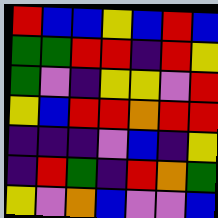[["red", "blue", "blue", "yellow", "blue", "red", "blue"], ["green", "green", "red", "red", "indigo", "red", "yellow"], ["green", "violet", "indigo", "yellow", "yellow", "violet", "red"], ["yellow", "blue", "red", "red", "orange", "red", "red"], ["indigo", "indigo", "indigo", "violet", "blue", "indigo", "yellow"], ["indigo", "red", "green", "indigo", "red", "orange", "green"], ["yellow", "violet", "orange", "blue", "violet", "violet", "blue"]]